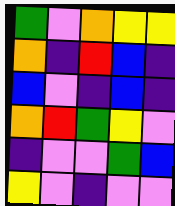[["green", "violet", "orange", "yellow", "yellow"], ["orange", "indigo", "red", "blue", "indigo"], ["blue", "violet", "indigo", "blue", "indigo"], ["orange", "red", "green", "yellow", "violet"], ["indigo", "violet", "violet", "green", "blue"], ["yellow", "violet", "indigo", "violet", "violet"]]